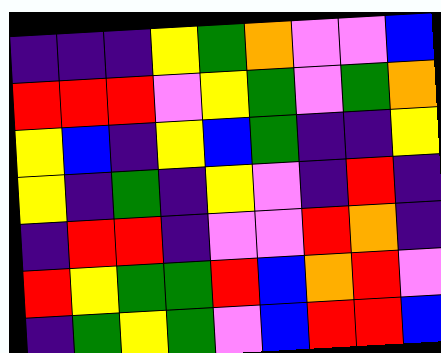[["indigo", "indigo", "indigo", "yellow", "green", "orange", "violet", "violet", "blue"], ["red", "red", "red", "violet", "yellow", "green", "violet", "green", "orange"], ["yellow", "blue", "indigo", "yellow", "blue", "green", "indigo", "indigo", "yellow"], ["yellow", "indigo", "green", "indigo", "yellow", "violet", "indigo", "red", "indigo"], ["indigo", "red", "red", "indigo", "violet", "violet", "red", "orange", "indigo"], ["red", "yellow", "green", "green", "red", "blue", "orange", "red", "violet"], ["indigo", "green", "yellow", "green", "violet", "blue", "red", "red", "blue"]]